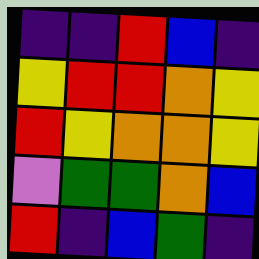[["indigo", "indigo", "red", "blue", "indigo"], ["yellow", "red", "red", "orange", "yellow"], ["red", "yellow", "orange", "orange", "yellow"], ["violet", "green", "green", "orange", "blue"], ["red", "indigo", "blue", "green", "indigo"]]